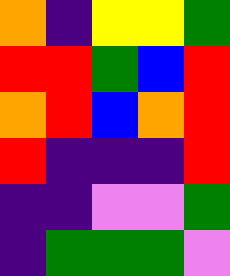[["orange", "indigo", "yellow", "yellow", "green"], ["red", "red", "green", "blue", "red"], ["orange", "red", "blue", "orange", "red"], ["red", "indigo", "indigo", "indigo", "red"], ["indigo", "indigo", "violet", "violet", "green"], ["indigo", "green", "green", "green", "violet"]]